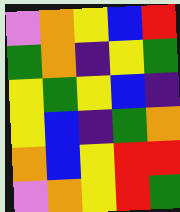[["violet", "orange", "yellow", "blue", "red"], ["green", "orange", "indigo", "yellow", "green"], ["yellow", "green", "yellow", "blue", "indigo"], ["yellow", "blue", "indigo", "green", "orange"], ["orange", "blue", "yellow", "red", "red"], ["violet", "orange", "yellow", "red", "green"]]